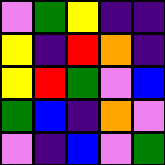[["violet", "green", "yellow", "indigo", "indigo"], ["yellow", "indigo", "red", "orange", "indigo"], ["yellow", "red", "green", "violet", "blue"], ["green", "blue", "indigo", "orange", "violet"], ["violet", "indigo", "blue", "violet", "green"]]